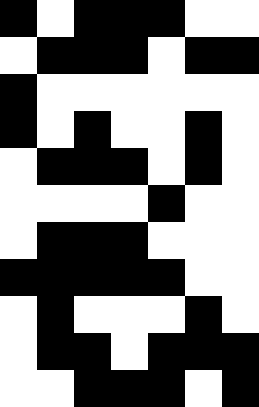[["black", "white", "black", "black", "black", "white", "white"], ["white", "black", "black", "black", "white", "black", "black"], ["black", "white", "white", "white", "white", "white", "white"], ["black", "white", "black", "white", "white", "black", "white"], ["white", "black", "black", "black", "white", "black", "white"], ["white", "white", "white", "white", "black", "white", "white"], ["white", "black", "black", "black", "white", "white", "white"], ["black", "black", "black", "black", "black", "white", "white"], ["white", "black", "white", "white", "white", "black", "white"], ["white", "black", "black", "white", "black", "black", "black"], ["white", "white", "black", "black", "black", "white", "black"]]